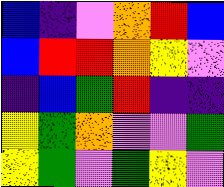[["blue", "indigo", "violet", "orange", "red", "blue"], ["blue", "red", "red", "orange", "yellow", "violet"], ["indigo", "blue", "green", "red", "indigo", "indigo"], ["yellow", "green", "orange", "violet", "violet", "green"], ["yellow", "green", "violet", "green", "yellow", "violet"]]